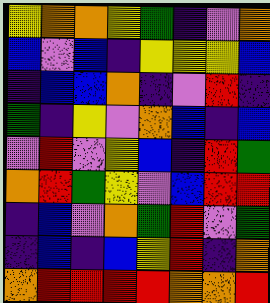[["yellow", "orange", "orange", "yellow", "green", "indigo", "violet", "orange"], ["blue", "violet", "blue", "indigo", "yellow", "yellow", "yellow", "blue"], ["indigo", "blue", "blue", "orange", "indigo", "violet", "red", "indigo"], ["green", "indigo", "yellow", "violet", "orange", "blue", "indigo", "blue"], ["violet", "red", "violet", "yellow", "blue", "indigo", "red", "green"], ["orange", "red", "green", "yellow", "violet", "blue", "red", "red"], ["indigo", "blue", "violet", "orange", "green", "red", "violet", "green"], ["indigo", "blue", "indigo", "blue", "yellow", "red", "indigo", "orange"], ["orange", "red", "red", "red", "red", "orange", "orange", "red"]]